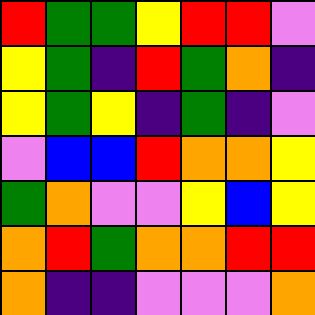[["red", "green", "green", "yellow", "red", "red", "violet"], ["yellow", "green", "indigo", "red", "green", "orange", "indigo"], ["yellow", "green", "yellow", "indigo", "green", "indigo", "violet"], ["violet", "blue", "blue", "red", "orange", "orange", "yellow"], ["green", "orange", "violet", "violet", "yellow", "blue", "yellow"], ["orange", "red", "green", "orange", "orange", "red", "red"], ["orange", "indigo", "indigo", "violet", "violet", "violet", "orange"]]